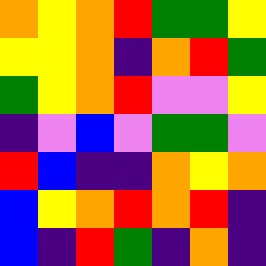[["orange", "yellow", "orange", "red", "green", "green", "yellow"], ["yellow", "yellow", "orange", "indigo", "orange", "red", "green"], ["green", "yellow", "orange", "red", "violet", "violet", "yellow"], ["indigo", "violet", "blue", "violet", "green", "green", "violet"], ["red", "blue", "indigo", "indigo", "orange", "yellow", "orange"], ["blue", "yellow", "orange", "red", "orange", "red", "indigo"], ["blue", "indigo", "red", "green", "indigo", "orange", "indigo"]]